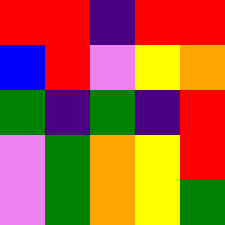[["red", "red", "indigo", "red", "red"], ["blue", "red", "violet", "yellow", "orange"], ["green", "indigo", "green", "indigo", "red"], ["violet", "green", "orange", "yellow", "red"], ["violet", "green", "orange", "yellow", "green"]]